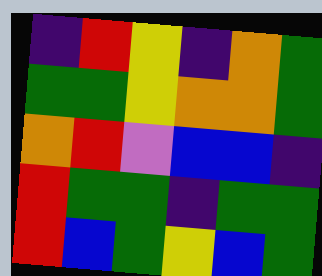[["indigo", "red", "yellow", "indigo", "orange", "green"], ["green", "green", "yellow", "orange", "orange", "green"], ["orange", "red", "violet", "blue", "blue", "indigo"], ["red", "green", "green", "indigo", "green", "green"], ["red", "blue", "green", "yellow", "blue", "green"]]